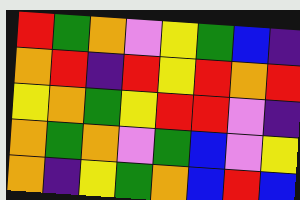[["red", "green", "orange", "violet", "yellow", "green", "blue", "indigo"], ["orange", "red", "indigo", "red", "yellow", "red", "orange", "red"], ["yellow", "orange", "green", "yellow", "red", "red", "violet", "indigo"], ["orange", "green", "orange", "violet", "green", "blue", "violet", "yellow"], ["orange", "indigo", "yellow", "green", "orange", "blue", "red", "blue"]]